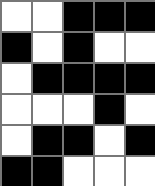[["white", "white", "black", "black", "black"], ["black", "white", "black", "white", "white"], ["white", "black", "black", "black", "black"], ["white", "white", "white", "black", "white"], ["white", "black", "black", "white", "black"], ["black", "black", "white", "white", "white"]]